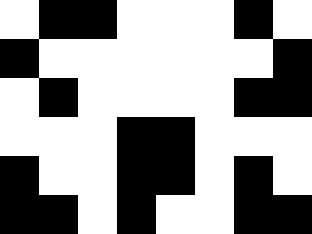[["white", "black", "black", "white", "white", "white", "black", "white"], ["black", "white", "white", "white", "white", "white", "white", "black"], ["white", "black", "white", "white", "white", "white", "black", "black"], ["white", "white", "white", "black", "black", "white", "white", "white"], ["black", "white", "white", "black", "black", "white", "black", "white"], ["black", "black", "white", "black", "white", "white", "black", "black"]]